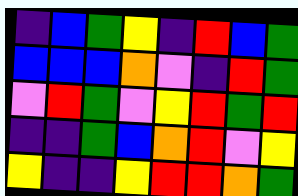[["indigo", "blue", "green", "yellow", "indigo", "red", "blue", "green"], ["blue", "blue", "blue", "orange", "violet", "indigo", "red", "green"], ["violet", "red", "green", "violet", "yellow", "red", "green", "red"], ["indigo", "indigo", "green", "blue", "orange", "red", "violet", "yellow"], ["yellow", "indigo", "indigo", "yellow", "red", "red", "orange", "green"]]